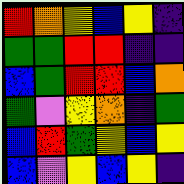[["red", "orange", "yellow", "blue", "yellow", "indigo"], ["green", "green", "red", "red", "indigo", "indigo"], ["blue", "green", "red", "red", "blue", "orange"], ["green", "violet", "yellow", "orange", "indigo", "green"], ["blue", "red", "green", "yellow", "blue", "yellow"], ["blue", "violet", "yellow", "blue", "yellow", "indigo"]]